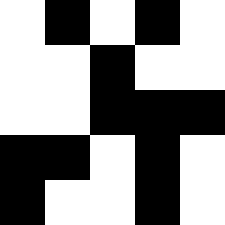[["white", "black", "white", "black", "white"], ["white", "white", "black", "white", "white"], ["white", "white", "black", "black", "black"], ["black", "black", "white", "black", "white"], ["black", "white", "white", "black", "white"]]